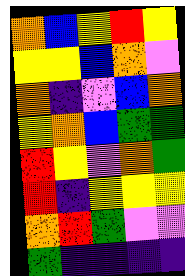[["orange", "blue", "yellow", "red", "yellow"], ["yellow", "yellow", "blue", "orange", "violet"], ["orange", "indigo", "violet", "blue", "orange"], ["yellow", "orange", "blue", "green", "green"], ["red", "yellow", "violet", "orange", "green"], ["red", "indigo", "yellow", "yellow", "yellow"], ["orange", "red", "green", "violet", "violet"], ["green", "indigo", "indigo", "indigo", "indigo"]]